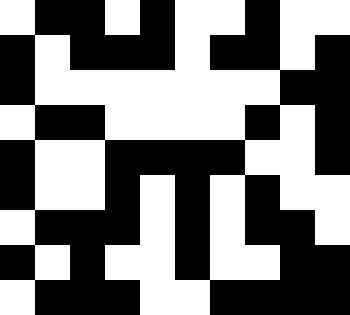[["white", "black", "black", "white", "black", "white", "white", "black", "white", "white"], ["black", "white", "black", "black", "black", "white", "black", "black", "white", "black"], ["black", "white", "white", "white", "white", "white", "white", "white", "black", "black"], ["white", "black", "black", "white", "white", "white", "white", "black", "white", "black"], ["black", "white", "white", "black", "black", "black", "black", "white", "white", "black"], ["black", "white", "white", "black", "white", "black", "white", "black", "white", "white"], ["white", "black", "black", "black", "white", "black", "white", "black", "black", "white"], ["black", "white", "black", "white", "white", "black", "white", "white", "black", "black"], ["white", "black", "black", "black", "white", "white", "black", "black", "black", "black"]]